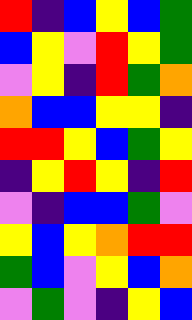[["red", "indigo", "blue", "yellow", "blue", "green"], ["blue", "yellow", "violet", "red", "yellow", "green"], ["violet", "yellow", "indigo", "red", "green", "orange"], ["orange", "blue", "blue", "yellow", "yellow", "indigo"], ["red", "red", "yellow", "blue", "green", "yellow"], ["indigo", "yellow", "red", "yellow", "indigo", "red"], ["violet", "indigo", "blue", "blue", "green", "violet"], ["yellow", "blue", "yellow", "orange", "red", "red"], ["green", "blue", "violet", "yellow", "blue", "orange"], ["violet", "green", "violet", "indigo", "yellow", "blue"]]